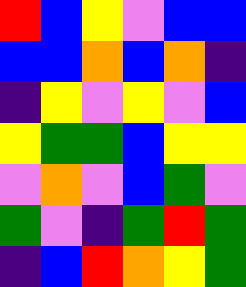[["red", "blue", "yellow", "violet", "blue", "blue"], ["blue", "blue", "orange", "blue", "orange", "indigo"], ["indigo", "yellow", "violet", "yellow", "violet", "blue"], ["yellow", "green", "green", "blue", "yellow", "yellow"], ["violet", "orange", "violet", "blue", "green", "violet"], ["green", "violet", "indigo", "green", "red", "green"], ["indigo", "blue", "red", "orange", "yellow", "green"]]